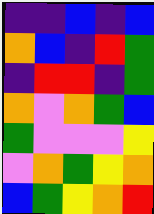[["indigo", "indigo", "blue", "indigo", "blue"], ["orange", "blue", "indigo", "red", "green"], ["indigo", "red", "red", "indigo", "green"], ["orange", "violet", "orange", "green", "blue"], ["green", "violet", "violet", "violet", "yellow"], ["violet", "orange", "green", "yellow", "orange"], ["blue", "green", "yellow", "orange", "red"]]